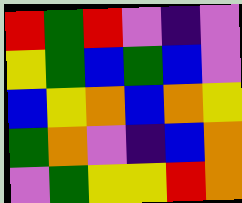[["red", "green", "red", "violet", "indigo", "violet"], ["yellow", "green", "blue", "green", "blue", "violet"], ["blue", "yellow", "orange", "blue", "orange", "yellow"], ["green", "orange", "violet", "indigo", "blue", "orange"], ["violet", "green", "yellow", "yellow", "red", "orange"]]